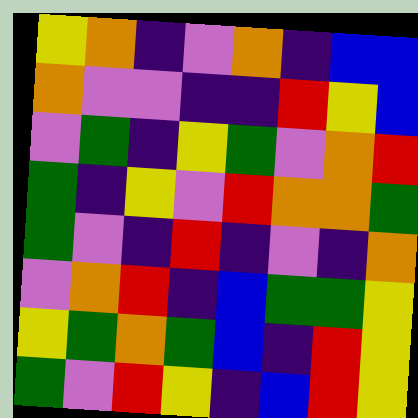[["yellow", "orange", "indigo", "violet", "orange", "indigo", "blue", "blue"], ["orange", "violet", "violet", "indigo", "indigo", "red", "yellow", "blue"], ["violet", "green", "indigo", "yellow", "green", "violet", "orange", "red"], ["green", "indigo", "yellow", "violet", "red", "orange", "orange", "green"], ["green", "violet", "indigo", "red", "indigo", "violet", "indigo", "orange"], ["violet", "orange", "red", "indigo", "blue", "green", "green", "yellow"], ["yellow", "green", "orange", "green", "blue", "indigo", "red", "yellow"], ["green", "violet", "red", "yellow", "indigo", "blue", "red", "yellow"]]